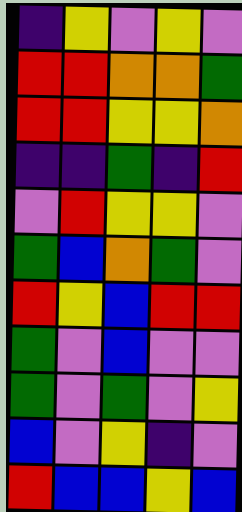[["indigo", "yellow", "violet", "yellow", "violet"], ["red", "red", "orange", "orange", "green"], ["red", "red", "yellow", "yellow", "orange"], ["indigo", "indigo", "green", "indigo", "red"], ["violet", "red", "yellow", "yellow", "violet"], ["green", "blue", "orange", "green", "violet"], ["red", "yellow", "blue", "red", "red"], ["green", "violet", "blue", "violet", "violet"], ["green", "violet", "green", "violet", "yellow"], ["blue", "violet", "yellow", "indigo", "violet"], ["red", "blue", "blue", "yellow", "blue"]]